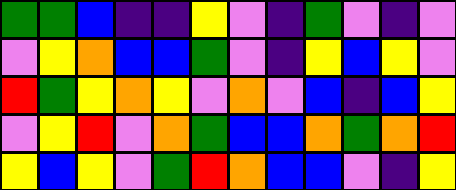[["green", "green", "blue", "indigo", "indigo", "yellow", "violet", "indigo", "green", "violet", "indigo", "violet"], ["violet", "yellow", "orange", "blue", "blue", "green", "violet", "indigo", "yellow", "blue", "yellow", "violet"], ["red", "green", "yellow", "orange", "yellow", "violet", "orange", "violet", "blue", "indigo", "blue", "yellow"], ["violet", "yellow", "red", "violet", "orange", "green", "blue", "blue", "orange", "green", "orange", "red"], ["yellow", "blue", "yellow", "violet", "green", "red", "orange", "blue", "blue", "violet", "indigo", "yellow"]]